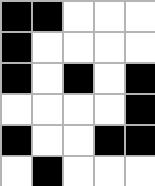[["black", "black", "white", "white", "white"], ["black", "white", "white", "white", "white"], ["black", "white", "black", "white", "black"], ["white", "white", "white", "white", "black"], ["black", "white", "white", "black", "black"], ["white", "black", "white", "white", "white"]]